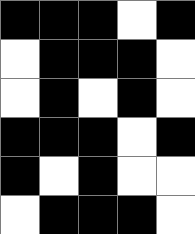[["black", "black", "black", "white", "black"], ["white", "black", "black", "black", "white"], ["white", "black", "white", "black", "white"], ["black", "black", "black", "white", "black"], ["black", "white", "black", "white", "white"], ["white", "black", "black", "black", "white"]]